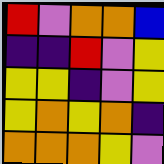[["red", "violet", "orange", "orange", "blue"], ["indigo", "indigo", "red", "violet", "yellow"], ["yellow", "yellow", "indigo", "violet", "yellow"], ["yellow", "orange", "yellow", "orange", "indigo"], ["orange", "orange", "orange", "yellow", "violet"]]